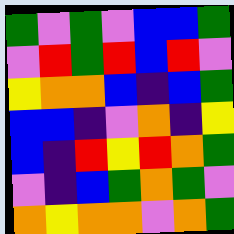[["green", "violet", "green", "violet", "blue", "blue", "green"], ["violet", "red", "green", "red", "blue", "red", "violet"], ["yellow", "orange", "orange", "blue", "indigo", "blue", "green"], ["blue", "blue", "indigo", "violet", "orange", "indigo", "yellow"], ["blue", "indigo", "red", "yellow", "red", "orange", "green"], ["violet", "indigo", "blue", "green", "orange", "green", "violet"], ["orange", "yellow", "orange", "orange", "violet", "orange", "green"]]